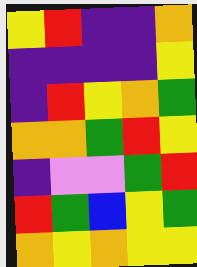[["yellow", "red", "indigo", "indigo", "orange"], ["indigo", "indigo", "indigo", "indigo", "yellow"], ["indigo", "red", "yellow", "orange", "green"], ["orange", "orange", "green", "red", "yellow"], ["indigo", "violet", "violet", "green", "red"], ["red", "green", "blue", "yellow", "green"], ["orange", "yellow", "orange", "yellow", "yellow"]]